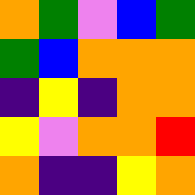[["orange", "green", "violet", "blue", "green"], ["green", "blue", "orange", "orange", "orange"], ["indigo", "yellow", "indigo", "orange", "orange"], ["yellow", "violet", "orange", "orange", "red"], ["orange", "indigo", "indigo", "yellow", "orange"]]